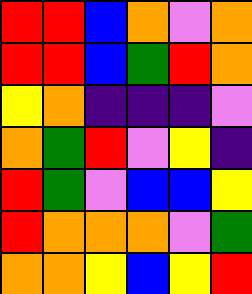[["red", "red", "blue", "orange", "violet", "orange"], ["red", "red", "blue", "green", "red", "orange"], ["yellow", "orange", "indigo", "indigo", "indigo", "violet"], ["orange", "green", "red", "violet", "yellow", "indigo"], ["red", "green", "violet", "blue", "blue", "yellow"], ["red", "orange", "orange", "orange", "violet", "green"], ["orange", "orange", "yellow", "blue", "yellow", "red"]]